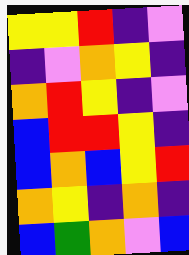[["yellow", "yellow", "red", "indigo", "violet"], ["indigo", "violet", "orange", "yellow", "indigo"], ["orange", "red", "yellow", "indigo", "violet"], ["blue", "red", "red", "yellow", "indigo"], ["blue", "orange", "blue", "yellow", "red"], ["orange", "yellow", "indigo", "orange", "indigo"], ["blue", "green", "orange", "violet", "blue"]]